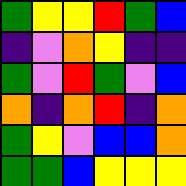[["green", "yellow", "yellow", "red", "green", "blue"], ["indigo", "violet", "orange", "yellow", "indigo", "indigo"], ["green", "violet", "red", "green", "violet", "blue"], ["orange", "indigo", "orange", "red", "indigo", "orange"], ["green", "yellow", "violet", "blue", "blue", "orange"], ["green", "green", "blue", "yellow", "yellow", "yellow"]]